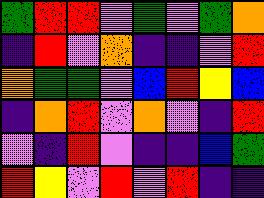[["green", "red", "red", "violet", "green", "violet", "green", "orange"], ["indigo", "red", "violet", "orange", "indigo", "indigo", "violet", "red"], ["orange", "green", "green", "violet", "blue", "red", "yellow", "blue"], ["indigo", "orange", "red", "violet", "orange", "violet", "indigo", "red"], ["violet", "indigo", "red", "violet", "indigo", "indigo", "blue", "green"], ["red", "yellow", "violet", "red", "violet", "red", "indigo", "indigo"]]